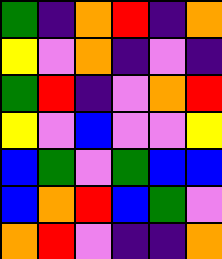[["green", "indigo", "orange", "red", "indigo", "orange"], ["yellow", "violet", "orange", "indigo", "violet", "indigo"], ["green", "red", "indigo", "violet", "orange", "red"], ["yellow", "violet", "blue", "violet", "violet", "yellow"], ["blue", "green", "violet", "green", "blue", "blue"], ["blue", "orange", "red", "blue", "green", "violet"], ["orange", "red", "violet", "indigo", "indigo", "orange"]]